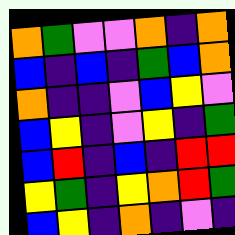[["orange", "green", "violet", "violet", "orange", "indigo", "orange"], ["blue", "indigo", "blue", "indigo", "green", "blue", "orange"], ["orange", "indigo", "indigo", "violet", "blue", "yellow", "violet"], ["blue", "yellow", "indigo", "violet", "yellow", "indigo", "green"], ["blue", "red", "indigo", "blue", "indigo", "red", "red"], ["yellow", "green", "indigo", "yellow", "orange", "red", "green"], ["blue", "yellow", "indigo", "orange", "indigo", "violet", "indigo"]]